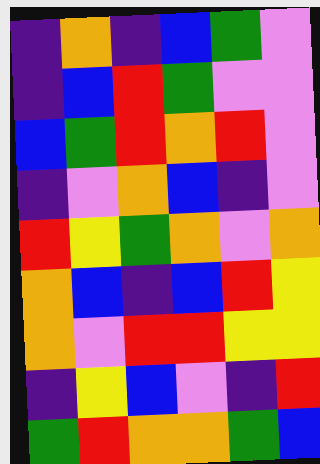[["indigo", "orange", "indigo", "blue", "green", "violet"], ["indigo", "blue", "red", "green", "violet", "violet"], ["blue", "green", "red", "orange", "red", "violet"], ["indigo", "violet", "orange", "blue", "indigo", "violet"], ["red", "yellow", "green", "orange", "violet", "orange"], ["orange", "blue", "indigo", "blue", "red", "yellow"], ["orange", "violet", "red", "red", "yellow", "yellow"], ["indigo", "yellow", "blue", "violet", "indigo", "red"], ["green", "red", "orange", "orange", "green", "blue"]]